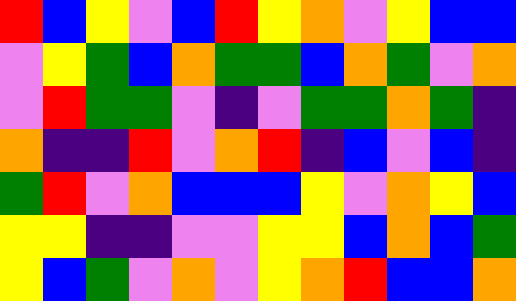[["red", "blue", "yellow", "violet", "blue", "red", "yellow", "orange", "violet", "yellow", "blue", "blue"], ["violet", "yellow", "green", "blue", "orange", "green", "green", "blue", "orange", "green", "violet", "orange"], ["violet", "red", "green", "green", "violet", "indigo", "violet", "green", "green", "orange", "green", "indigo"], ["orange", "indigo", "indigo", "red", "violet", "orange", "red", "indigo", "blue", "violet", "blue", "indigo"], ["green", "red", "violet", "orange", "blue", "blue", "blue", "yellow", "violet", "orange", "yellow", "blue"], ["yellow", "yellow", "indigo", "indigo", "violet", "violet", "yellow", "yellow", "blue", "orange", "blue", "green"], ["yellow", "blue", "green", "violet", "orange", "violet", "yellow", "orange", "red", "blue", "blue", "orange"]]